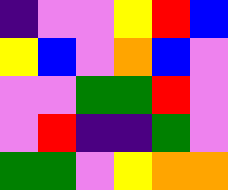[["indigo", "violet", "violet", "yellow", "red", "blue"], ["yellow", "blue", "violet", "orange", "blue", "violet"], ["violet", "violet", "green", "green", "red", "violet"], ["violet", "red", "indigo", "indigo", "green", "violet"], ["green", "green", "violet", "yellow", "orange", "orange"]]